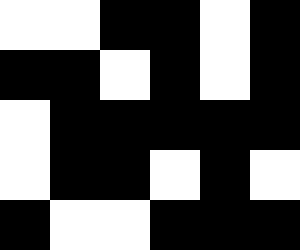[["white", "white", "black", "black", "white", "black"], ["black", "black", "white", "black", "white", "black"], ["white", "black", "black", "black", "black", "black"], ["white", "black", "black", "white", "black", "white"], ["black", "white", "white", "black", "black", "black"]]